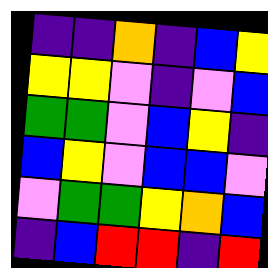[["indigo", "indigo", "orange", "indigo", "blue", "yellow"], ["yellow", "yellow", "violet", "indigo", "violet", "blue"], ["green", "green", "violet", "blue", "yellow", "indigo"], ["blue", "yellow", "violet", "blue", "blue", "violet"], ["violet", "green", "green", "yellow", "orange", "blue"], ["indigo", "blue", "red", "red", "indigo", "red"]]